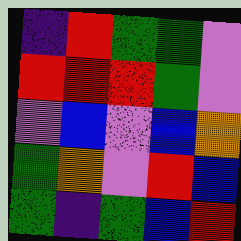[["indigo", "red", "green", "green", "violet"], ["red", "red", "red", "green", "violet"], ["violet", "blue", "violet", "blue", "orange"], ["green", "orange", "violet", "red", "blue"], ["green", "indigo", "green", "blue", "red"]]